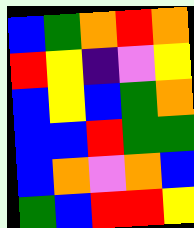[["blue", "green", "orange", "red", "orange"], ["red", "yellow", "indigo", "violet", "yellow"], ["blue", "yellow", "blue", "green", "orange"], ["blue", "blue", "red", "green", "green"], ["blue", "orange", "violet", "orange", "blue"], ["green", "blue", "red", "red", "yellow"]]